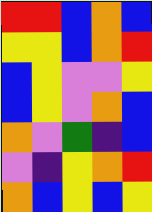[["red", "red", "blue", "orange", "blue"], ["yellow", "yellow", "blue", "orange", "red"], ["blue", "yellow", "violet", "violet", "yellow"], ["blue", "yellow", "violet", "orange", "blue"], ["orange", "violet", "green", "indigo", "blue"], ["violet", "indigo", "yellow", "orange", "red"], ["orange", "blue", "yellow", "blue", "yellow"]]